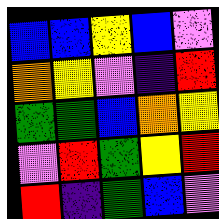[["blue", "blue", "yellow", "blue", "violet"], ["orange", "yellow", "violet", "indigo", "red"], ["green", "green", "blue", "orange", "yellow"], ["violet", "red", "green", "yellow", "red"], ["red", "indigo", "green", "blue", "violet"]]